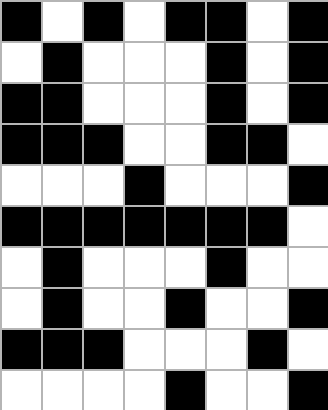[["black", "white", "black", "white", "black", "black", "white", "black"], ["white", "black", "white", "white", "white", "black", "white", "black"], ["black", "black", "white", "white", "white", "black", "white", "black"], ["black", "black", "black", "white", "white", "black", "black", "white"], ["white", "white", "white", "black", "white", "white", "white", "black"], ["black", "black", "black", "black", "black", "black", "black", "white"], ["white", "black", "white", "white", "white", "black", "white", "white"], ["white", "black", "white", "white", "black", "white", "white", "black"], ["black", "black", "black", "white", "white", "white", "black", "white"], ["white", "white", "white", "white", "black", "white", "white", "black"]]